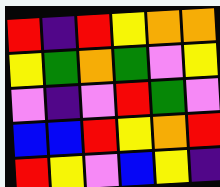[["red", "indigo", "red", "yellow", "orange", "orange"], ["yellow", "green", "orange", "green", "violet", "yellow"], ["violet", "indigo", "violet", "red", "green", "violet"], ["blue", "blue", "red", "yellow", "orange", "red"], ["red", "yellow", "violet", "blue", "yellow", "indigo"]]